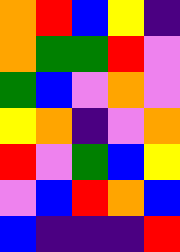[["orange", "red", "blue", "yellow", "indigo"], ["orange", "green", "green", "red", "violet"], ["green", "blue", "violet", "orange", "violet"], ["yellow", "orange", "indigo", "violet", "orange"], ["red", "violet", "green", "blue", "yellow"], ["violet", "blue", "red", "orange", "blue"], ["blue", "indigo", "indigo", "indigo", "red"]]